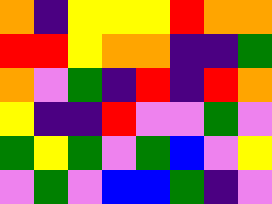[["orange", "indigo", "yellow", "yellow", "yellow", "red", "orange", "orange"], ["red", "red", "yellow", "orange", "orange", "indigo", "indigo", "green"], ["orange", "violet", "green", "indigo", "red", "indigo", "red", "orange"], ["yellow", "indigo", "indigo", "red", "violet", "violet", "green", "violet"], ["green", "yellow", "green", "violet", "green", "blue", "violet", "yellow"], ["violet", "green", "violet", "blue", "blue", "green", "indigo", "violet"]]